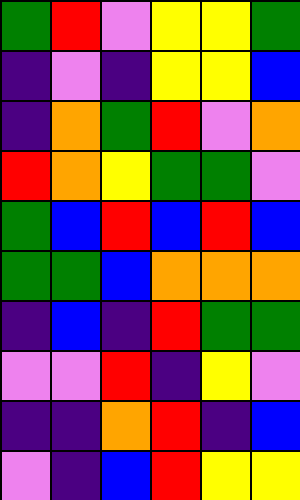[["green", "red", "violet", "yellow", "yellow", "green"], ["indigo", "violet", "indigo", "yellow", "yellow", "blue"], ["indigo", "orange", "green", "red", "violet", "orange"], ["red", "orange", "yellow", "green", "green", "violet"], ["green", "blue", "red", "blue", "red", "blue"], ["green", "green", "blue", "orange", "orange", "orange"], ["indigo", "blue", "indigo", "red", "green", "green"], ["violet", "violet", "red", "indigo", "yellow", "violet"], ["indigo", "indigo", "orange", "red", "indigo", "blue"], ["violet", "indigo", "blue", "red", "yellow", "yellow"]]